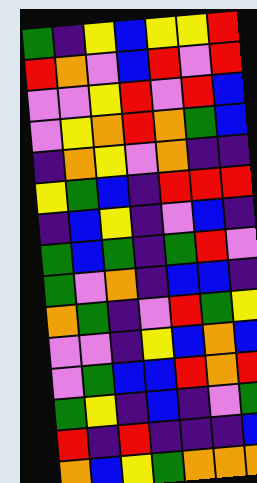[["green", "indigo", "yellow", "blue", "yellow", "yellow", "red"], ["red", "orange", "violet", "blue", "red", "violet", "red"], ["violet", "violet", "yellow", "red", "violet", "red", "blue"], ["violet", "yellow", "orange", "red", "orange", "green", "blue"], ["indigo", "orange", "yellow", "violet", "orange", "indigo", "indigo"], ["yellow", "green", "blue", "indigo", "red", "red", "red"], ["indigo", "blue", "yellow", "indigo", "violet", "blue", "indigo"], ["green", "blue", "green", "indigo", "green", "red", "violet"], ["green", "violet", "orange", "indigo", "blue", "blue", "indigo"], ["orange", "green", "indigo", "violet", "red", "green", "yellow"], ["violet", "violet", "indigo", "yellow", "blue", "orange", "blue"], ["violet", "green", "blue", "blue", "red", "orange", "red"], ["green", "yellow", "indigo", "blue", "indigo", "violet", "green"], ["red", "indigo", "red", "indigo", "indigo", "indigo", "blue"], ["orange", "blue", "yellow", "green", "orange", "orange", "orange"]]